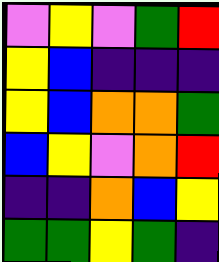[["violet", "yellow", "violet", "green", "red"], ["yellow", "blue", "indigo", "indigo", "indigo"], ["yellow", "blue", "orange", "orange", "green"], ["blue", "yellow", "violet", "orange", "red"], ["indigo", "indigo", "orange", "blue", "yellow"], ["green", "green", "yellow", "green", "indigo"]]